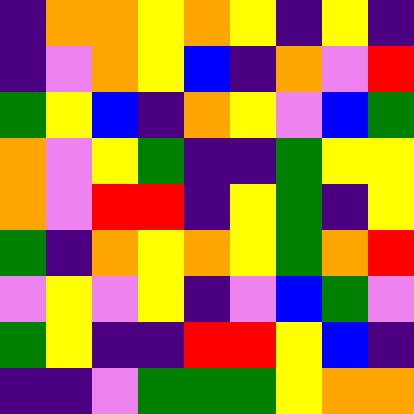[["indigo", "orange", "orange", "yellow", "orange", "yellow", "indigo", "yellow", "indigo"], ["indigo", "violet", "orange", "yellow", "blue", "indigo", "orange", "violet", "red"], ["green", "yellow", "blue", "indigo", "orange", "yellow", "violet", "blue", "green"], ["orange", "violet", "yellow", "green", "indigo", "indigo", "green", "yellow", "yellow"], ["orange", "violet", "red", "red", "indigo", "yellow", "green", "indigo", "yellow"], ["green", "indigo", "orange", "yellow", "orange", "yellow", "green", "orange", "red"], ["violet", "yellow", "violet", "yellow", "indigo", "violet", "blue", "green", "violet"], ["green", "yellow", "indigo", "indigo", "red", "red", "yellow", "blue", "indigo"], ["indigo", "indigo", "violet", "green", "green", "green", "yellow", "orange", "orange"]]